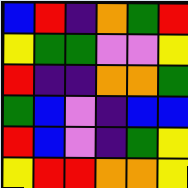[["blue", "red", "indigo", "orange", "green", "red"], ["yellow", "green", "green", "violet", "violet", "yellow"], ["red", "indigo", "indigo", "orange", "orange", "green"], ["green", "blue", "violet", "indigo", "blue", "blue"], ["red", "blue", "violet", "indigo", "green", "yellow"], ["yellow", "red", "red", "orange", "orange", "yellow"]]